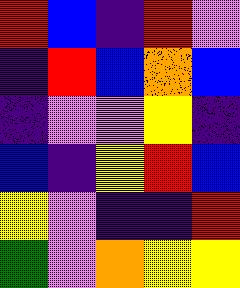[["red", "blue", "indigo", "red", "violet"], ["indigo", "red", "blue", "orange", "blue"], ["indigo", "violet", "violet", "yellow", "indigo"], ["blue", "indigo", "yellow", "red", "blue"], ["yellow", "violet", "indigo", "indigo", "red"], ["green", "violet", "orange", "yellow", "yellow"]]